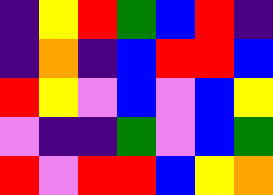[["indigo", "yellow", "red", "green", "blue", "red", "indigo"], ["indigo", "orange", "indigo", "blue", "red", "red", "blue"], ["red", "yellow", "violet", "blue", "violet", "blue", "yellow"], ["violet", "indigo", "indigo", "green", "violet", "blue", "green"], ["red", "violet", "red", "red", "blue", "yellow", "orange"]]